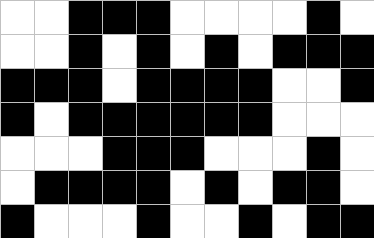[["white", "white", "black", "black", "black", "white", "white", "white", "white", "black", "white"], ["white", "white", "black", "white", "black", "white", "black", "white", "black", "black", "black"], ["black", "black", "black", "white", "black", "black", "black", "black", "white", "white", "black"], ["black", "white", "black", "black", "black", "black", "black", "black", "white", "white", "white"], ["white", "white", "white", "black", "black", "black", "white", "white", "white", "black", "white"], ["white", "black", "black", "black", "black", "white", "black", "white", "black", "black", "white"], ["black", "white", "white", "white", "black", "white", "white", "black", "white", "black", "black"]]